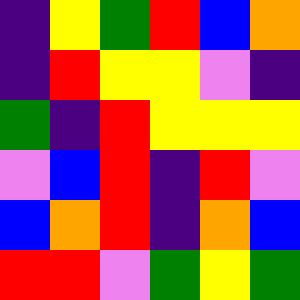[["indigo", "yellow", "green", "red", "blue", "orange"], ["indigo", "red", "yellow", "yellow", "violet", "indigo"], ["green", "indigo", "red", "yellow", "yellow", "yellow"], ["violet", "blue", "red", "indigo", "red", "violet"], ["blue", "orange", "red", "indigo", "orange", "blue"], ["red", "red", "violet", "green", "yellow", "green"]]